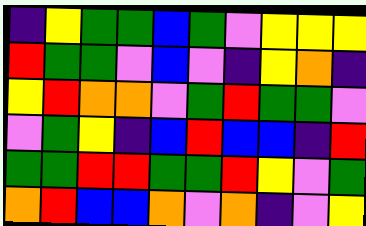[["indigo", "yellow", "green", "green", "blue", "green", "violet", "yellow", "yellow", "yellow"], ["red", "green", "green", "violet", "blue", "violet", "indigo", "yellow", "orange", "indigo"], ["yellow", "red", "orange", "orange", "violet", "green", "red", "green", "green", "violet"], ["violet", "green", "yellow", "indigo", "blue", "red", "blue", "blue", "indigo", "red"], ["green", "green", "red", "red", "green", "green", "red", "yellow", "violet", "green"], ["orange", "red", "blue", "blue", "orange", "violet", "orange", "indigo", "violet", "yellow"]]